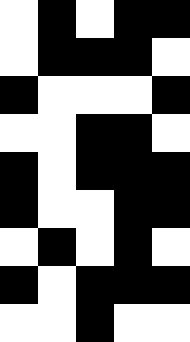[["white", "black", "white", "black", "black"], ["white", "black", "black", "black", "white"], ["black", "white", "white", "white", "black"], ["white", "white", "black", "black", "white"], ["black", "white", "black", "black", "black"], ["black", "white", "white", "black", "black"], ["white", "black", "white", "black", "white"], ["black", "white", "black", "black", "black"], ["white", "white", "black", "white", "white"]]